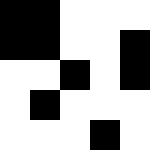[["black", "black", "white", "white", "white"], ["black", "black", "white", "white", "black"], ["white", "white", "black", "white", "black"], ["white", "black", "white", "white", "white"], ["white", "white", "white", "black", "white"]]